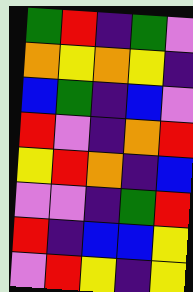[["green", "red", "indigo", "green", "violet"], ["orange", "yellow", "orange", "yellow", "indigo"], ["blue", "green", "indigo", "blue", "violet"], ["red", "violet", "indigo", "orange", "red"], ["yellow", "red", "orange", "indigo", "blue"], ["violet", "violet", "indigo", "green", "red"], ["red", "indigo", "blue", "blue", "yellow"], ["violet", "red", "yellow", "indigo", "yellow"]]